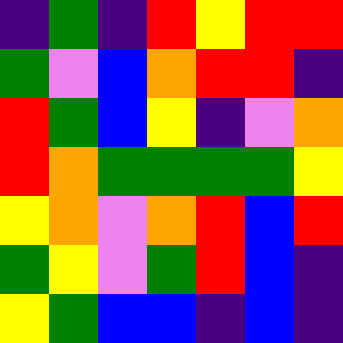[["indigo", "green", "indigo", "red", "yellow", "red", "red"], ["green", "violet", "blue", "orange", "red", "red", "indigo"], ["red", "green", "blue", "yellow", "indigo", "violet", "orange"], ["red", "orange", "green", "green", "green", "green", "yellow"], ["yellow", "orange", "violet", "orange", "red", "blue", "red"], ["green", "yellow", "violet", "green", "red", "blue", "indigo"], ["yellow", "green", "blue", "blue", "indigo", "blue", "indigo"]]